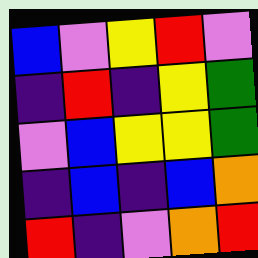[["blue", "violet", "yellow", "red", "violet"], ["indigo", "red", "indigo", "yellow", "green"], ["violet", "blue", "yellow", "yellow", "green"], ["indigo", "blue", "indigo", "blue", "orange"], ["red", "indigo", "violet", "orange", "red"]]